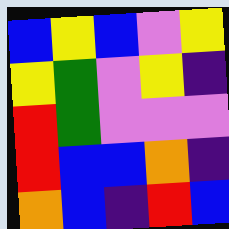[["blue", "yellow", "blue", "violet", "yellow"], ["yellow", "green", "violet", "yellow", "indigo"], ["red", "green", "violet", "violet", "violet"], ["red", "blue", "blue", "orange", "indigo"], ["orange", "blue", "indigo", "red", "blue"]]